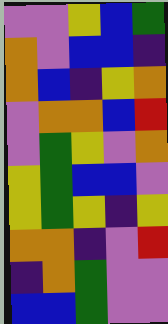[["violet", "violet", "yellow", "blue", "green"], ["orange", "violet", "blue", "blue", "indigo"], ["orange", "blue", "indigo", "yellow", "orange"], ["violet", "orange", "orange", "blue", "red"], ["violet", "green", "yellow", "violet", "orange"], ["yellow", "green", "blue", "blue", "violet"], ["yellow", "green", "yellow", "indigo", "yellow"], ["orange", "orange", "indigo", "violet", "red"], ["indigo", "orange", "green", "violet", "violet"], ["blue", "blue", "green", "violet", "violet"]]